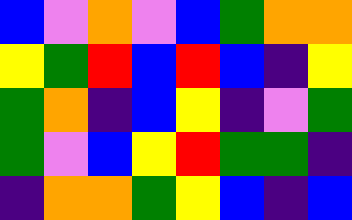[["blue", "violet", "orange", "violet", "blue", "green", "orange", "orange"], ["yellow", "green", "red", "blue", "red", "blue", "indigo", "yellow"], ["green", "orange", "indigo", "blue", "yellow", "indigo", "violet", "green"], ["green", "violet", "blue", "yellow", "red", "green", "green", "indigo"], ["indigo", "orange", "orange", "green", "yellow", "blue", "indigo", "blue"]]